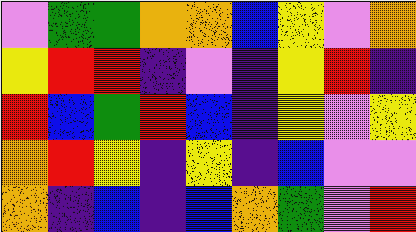[["violet", "green", "green", "orange", "orange", "blue", "yellow", "violet", "orange"], ["yellow", "red", "red", "indigo", "violet", "indigo", "yellow", "red", "indigo"], ["red", "blue", "green", "red", "blue", "indigo", "yellow", "violet", "yellow"], ["orange", "red", "yellow", "indigo", "yellow", "indigo", "blue", "violet", "violet"], ["orange", "indigo", "blue", "indigo", "blue", "orange", "green", "violet", "red"]]